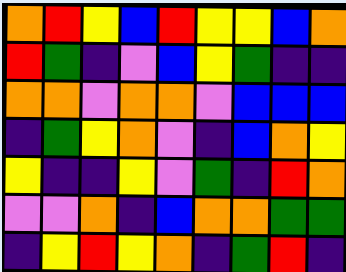[["orange", "red", "yellow", "blue", "red", "yellow", "yellow", "blue", "orange"], ["red", "green", "indigo", "violet", "blue", "yellow", "green", "indigo", "indigo"], ["orange", "orange", "violet", "orange", "orange", "violet", "blue", "blue", "blue"], ["indigo", "green", "yellow", "orange", "violet", "indigo", "blue", "orange", "yellow"], ["yellow", "indigo", "indigo", "yellow", "violet", "green", "indigo", "red", "orange"], ["violet", "violet", "orange", "indigo", "blue", "orange", "orange", "green", "green"], ["indigo", "yellow", "red", "yellow", "orange", "indigo", "green", "red", "indigo"]]